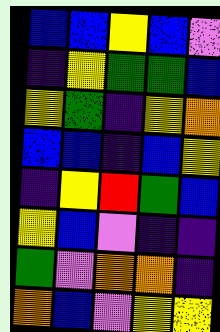[["blue", "blue", "yellow", "blue", "violet"], ["indigo", "yellow", "green", "green", "blue"], ["yellow", "green", "indigo", "yellow", "orange"], ["blue", "blue", "indigo", "blue", "yellow"], ["indigo", "yellow", "red", "green", "blue"], ["yellow", "blue", "violet", "indigo", "indigo"], ["green", "violet", "orange", "orange", "indigo"], ["orange", "blue", "violet", "yellow", "yellow"]]